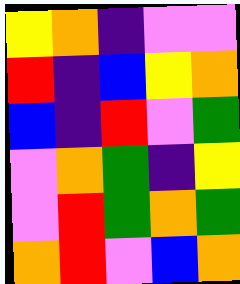[["yellow", "orange", "indigo", "violet", "violet"], ["red", "indigo", "blue", "yellow", "orange"], ["blue", "indigo", "red", "violet", "green"], ["violet", "orange", "green", "indigo", "yellow"], ["violet", "red", "green", "orange", "green"], ["orange", "red", "violet", "blue", "orange"]]